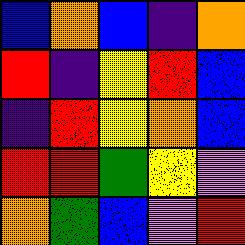[["blue", "orange", "blue", "indigo", "orange"], ["red", "indigo", "yellow", "red", "blue"], ["indigo", "red", "yellow", "orange", "blue"], ["red", "red", "green", "yellow", "violet"], ["orange", "green", "blue", "violet", "red"]]